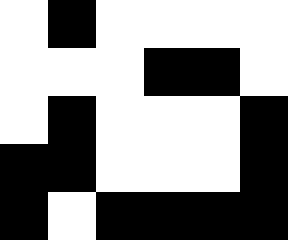[["white", "black", "white", "white", "white", "white"], ["white", "white", "white", "black", "black", "white"], ["white", "black", "white", "white", "white", "black"], ["black", "black", "white", "white", "white", "black"], ["black", "white", "black", "black", "black", "black"]]